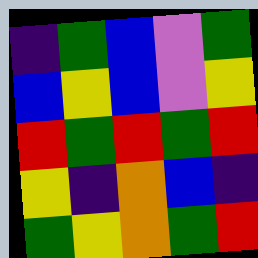[["indigo", "green", "blue", "violet", "green"], ["blue", "yellow", "blue", "violet", "yellow"], ["red", "green", "red", "green", "red"], ["yellow", "indigo", "orange", "blue", "indigo"], ["green", "yellow", "orange", "green", "red"]]